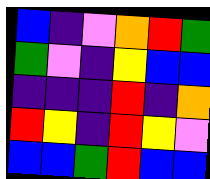[["blue", "indigo", "violet", "orange", "red", "green"], ["green", "violet", "indigo", "yellow", "blue", "blue"], ["indigo", "indigo", "indigo", "red", "indigo", "orange"], ["red", "yellow", "indigo", "red", "yellow", "violet"], ["blue", "blue", "green", "red", "blue", "blue"]]